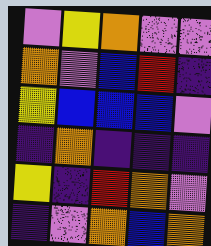[["violet", "yellow", "orange", "violet", "violet"], ["orange", "violet", "blue", "red", "indigo"], ["yellow", "blue", "blue", "blue", "violet"], ["indigo", "orange", "indigo", "indigo", "indigo"], ["yellow", "indigo", "red", "orange", "violet"], ["indigo", "violet", "orange", "blue", "orange"]]